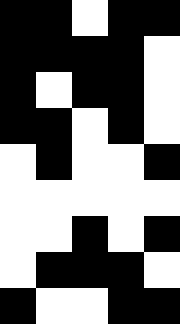[["black", "black", "white", "black", "black"], ["black", "black", "black", "black", "white"], ["black", "white", "black", "black", "white"], ["black", "black", "white", "black", "white"], ["white", "black", "white", "white", "black"], ["white", "white", "white", "white", "white"], ["white", "white", "black", "white", "black"], ["white", "black", "black", "black", "white"], ["black", "white", "white", "black", "black"]]